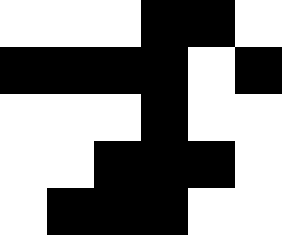[["white", "white", "white", "black", "black", "white"], ["black", "black", "black", "black", "white", "black"], ["white", "white", "white", "black", "white", "white"], ["white", "white", "black", "black", "black", "white"], ["white", "black", "black", "black", "white", "white"]]